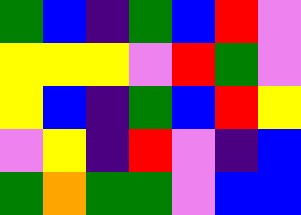[["green", "blue", "indigo", "green", "blue", "red", "violet"], ["yellow", "yellow", "yellow", "violet", "red", "green", "violet"], ["yellow", "blue", "indigo", "green", "blue", "red", "yellow"], ["violet", "yellow", "indigo", "red", "violet", "indigo", "blue"], ["green", "orange", "green", "green", "violet", "blue", "blue"]]